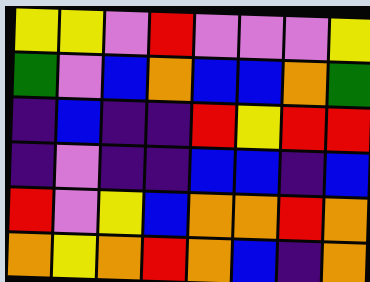[["yellow", "yellow", "violet", "red", "violet", "violet", "violet", "yellow"], ["green", "violet", "blue", "orange", "blue", "blue", "orange", "green"], ["indigo", "blue", "indigo", "indigo", "red", "yellow", "red", "red"], ["indigo", "violet", "indigo", "indigo", "blue", "blue", "indigo", "blue"], ["red", "violet", "yellow", "blue", "orange", "orange", "red", "orange"], ["orange", "yellow", "orange", "red", "orange", "blue", "indigo", "orange"]]